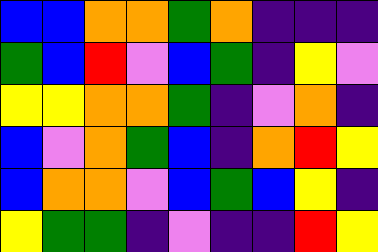[["blue", "blue", "orange", "orange", "green", "orange", "indigo", "indigo", "indigo"], ["green", "blue", "red", "violet", "blue", "green", "indigo", "yellow", "violet"], ["yellow", "yellow", "orange", "orange", "green", "indigo", "violet", "orange", "indigo"], ["blue", "violet", "orange", "green", "blue", "indigo", "orange", "red", "yellow"], ["blue", "orange", "orange", "violet", "blue", "green", "blue", "yellow", "indigo"], ["yellow", "green", "green", "indigo", "violet", "indigo", "indigo", "red", "yellow"]]